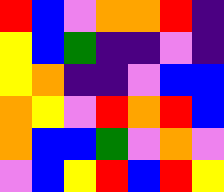[["red", "blue", "violet", "orange", "orange", "red", "indigo"], ["yellow", "blue", "green", "indigo", "indigo", "violet", "indigo"], ["yellow", "orange", "indigo", "indigo", "violet", "blue", "blue"], ["orange", "yellow", "violet", "red", "orange", "red", "blue"], ["orange", "blue", "blue", "green", "violet", "orange", "violet"], ["violet", "blue", "yellow", "red", "blue", "red", "yellow"]]